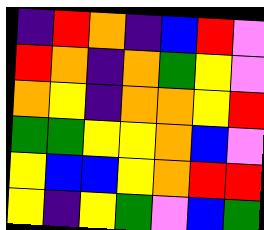[["indigo", "red", "orange", "indigo", "blue", "red", "violet"], ["red", "orange", "indigo", "orange", "green", "yellow", "violet"], ["orange", "yellow", "indigo", "orange", "orange", "yellow", "red"], ["green", "green", "yellow", "yellow", "orange", "blue", "violet"], ["yellow", "blue", "blue", "yellow", "orange", "red", "red"], ["yellow", "indigo", "yellow", "green", "violet", "blue", "green"]]